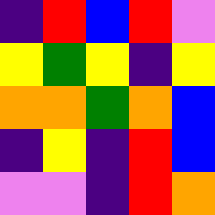[["indigo", "red", "blue", "red", "violet"], ["yellow", "green", "yellow", "indigo", "yellow"], ["orange", "orange", "green", "orange", "blue"], ["indigo", "yellow", "indigo", "red", "blue"], ["violet", "violet", "indigo", "red", "orange"]]